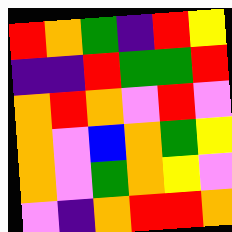[["red", "orange", "green", "indigo", "red", "yellow"], ["indigo", "indigo", "red", "green", "green", "red"], ["orange", "red", "orange", "violet", "red", "violet"], ["orange", "violet", "blue", "orange", "green", "yellow"], ["orange", "violet", "green", "orange", "yellow", "violet"], ["violet", "indigo", "orange", "red", "red", "orange"]]